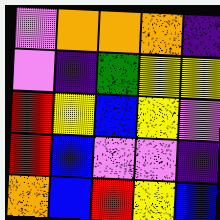[["violet", "orange", "orange", "orange", "indigo"], ["violet", "indigo", "green", "yellow", "yellow"], ["red", "yellow", "blue", "yellow", "violet"], ["red", "blue", "violet", "violet", "indigo"], ["orange", "blue", "red", "yellow", "blue"]]